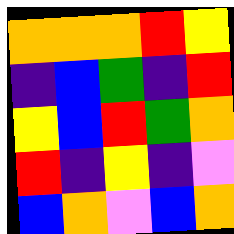[["orange", "orange", "orange", "red", "yellow"], ["indigo", "blue", "green", "indigo", "red"], ["yellow", "blue", "red", "green", "orange"], ["red", "indigo", "yellow", "indigo", "violet"], ["blue", "orange", "violet", "blue", "orange"]]